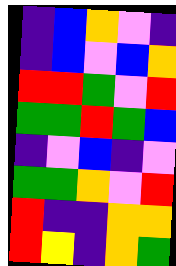[["indigo", "blue", "orange", "violet", "indigo"], ["indigo", "blue", "violet", "blue", "orange"], ["red", "red", "green", "violet", "red"], ["green", "green", "red", "green", "blue"], ["indigo", "violet", "blue", "indigo", "violet"], ["green", "green", "orange", "violet", "red"], ["red", "indigo", "indigo", "orange", "orange"], ["red", "yellow", "indigo", "orange", "green"]]